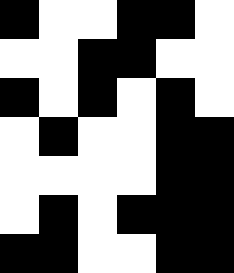[["black", "white", "white", "black", "black", "white"], ["white", "white", "black", "black", "white", "white"], ["black", "white", "black", "white", "black", "white"], ["white", "black", "white", "white", "black", "black"], ["white", "white", "white", "white", "black", "black"], ["white", "black", "white", "black", "black", "black"], ["black", "black", "white", "white", "black", "black"]]